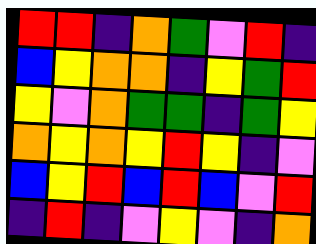[["red", "red", "indigo", "orange", "green", "violet", "red", "indigo"], ["blue", "yellow", "orange", "orange", "indigo", "yellow", "green", "red"], ["yellow", "violet", "orange", "green", "green", "indigo", "green", "yellow"], ["orange", "yellow", "orange", "yellow", "red", "yellow", "indigo", "violet"], ["blue", "yellow", "red", "blue", "red", "blue", "violet", "red"], ["indigo", "red", "indigo", "violet", "yellow", "violet", "indigo", "orange"]]